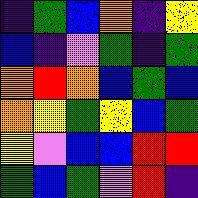[["indigo", "green", "blue", "orange", "indigo", "yellow"], ["blue", "indigo", "violet", "green", "indigo", "green"], ["orange", "red", "orange", "blue", "green", "blue"], ["orange", "yellow", "green", "yellow", "blue", "green"], ["yellow", "violet", "blue", "blue", "red", "red"], ["green", "blue", "green", "violet", "red", "indigo"]]